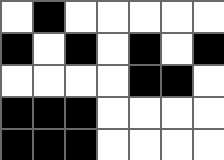[["white", "black", "white", "white", "white", "white", "white"], ["black", "white", "black", "white", "black", "white", "black"], ["white", "white", "white", "white", "black", "black", "white"], ["black", "black", "black", "white", "white", "white", "white"], ["black", "black", "black", "white", "white", "white", "white"]]